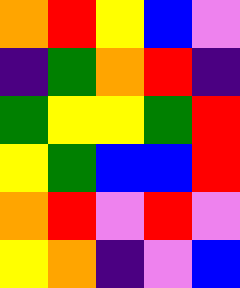[["orange", "red", "yellow", "blue", "violet"], ["indigo", "green", "orange", "red", "indigo"], ["green", "yellow", "yellow", "green", "red"], ["yellow", "green", "blue", "blue", "red"], ["orange", "red", "violet", "red", "violet"], ["yellow", "orange", "indigo", "violet", "blue"]]